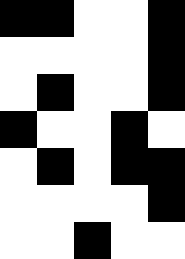[["black", "black", "white", "white", "black"], ["white", "white", "white", "white", "black"], ["white", "black", "white", "white", "black"], ["black", "white", "white", "black", "white"], ["white", "black", "white", "black", "black"], ["white", "white", "white", "white", "black"], ["white", "white", "black", "white", "white"]]